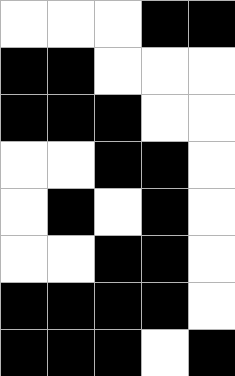[["white", "white", "white", "black", "black"], ["black", "black", "white", "white", "white"], ["black", "black", "black", "white", "white"], ["white", "white", "black", "black", "white"], ["white", "black", "white", "black", "white"], ["white", "white", "black", "black", "white"], ["black", "black", "black", "black", "white"], ["black", "black", "black", "white", "black"]]